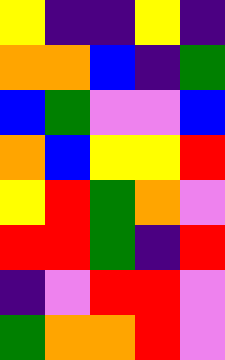[["yellow", "indigo", "indigo", "yellow", "indigo"], ["orange", "orange", "blue", "indigo", "green"], ["blue", "green", "violet", "violet", "blue"], ["orange", "blue", "yellow", "yellow", "red"], ["yellow", "red", "green", "orange", "violet"], ["red", "red", "green", "indigo", "red"], ["indigo", "violet", "red", "red", "violet"], ["green", "orange", "orange", "red", "violet"]]